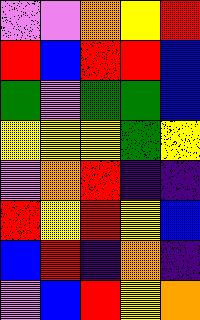[["violet", "violet", "orange", "yellow", "red"], ["red", "blue", "red", "red", "blue"], ["green", "violet", "green", "green", "blue"], ["yellow", "yellow", "yellow", "green", "yellow"], ["violet", "orange", "red", "indigo", "indigo"], ["red", "yellow", "red", "yellow", "blue"], ["blue", "red", "indigo", "orange", "indigo"], ["violet", "blue", "red", "yellow", "orange"]]